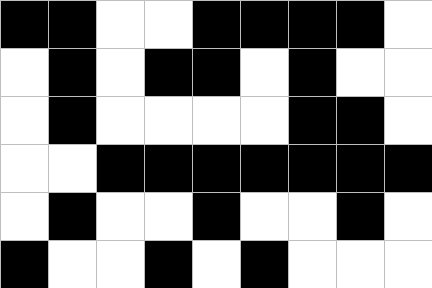[["black", "black", "white", "white", "black", "black", "black", "black", "white"], ["white", "black", "white", "black", "black", "white", "black", "white", "white"], ["white", "black", "white", "white", "white", "white", "black", "black", "white"], ["white", "white", "black", "black", "black", "black", "black", "black", "black"], ["white", "black", "white", "white", "black", "white", "white", "black", "white"], ["black", "white", "white", "black", "white", "black", "white", "white", "white"]]